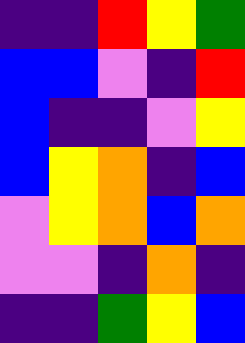[["indigo", "indigo", "red", "yellow", "green"], ["blue", "blue", "violet", "indigo", "red"], ["blue", "indigo", "indigo", "violet", "yellow"], ["blue", "yellow", "orange", "indigo", "blue"], ["violet", "yellow", "orange", "blue", "orange"], ["violet", "violet", "indigo", "orange", "indigo"], ["indigo", "indigo", "green", "yellow", "blue"]]